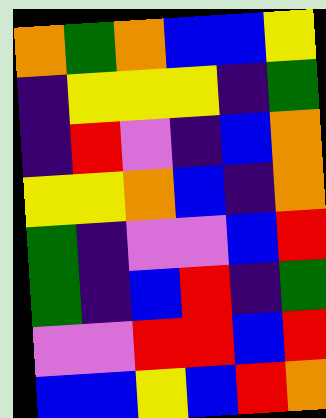[["orange", "green", "orange", "blue", "blue", "yellow"], ["indigo", "yellow", "yellow", "yellow", "indigo", "green"], ["indigo", "red", "violet", "indigo", "blue", "orange"], ["yellow", "yellow", "orange", "blue", "indigo", "orange"], ["green", "indigo", "violet", "violet", "blue", "red"], ["green", "indigo", "blue", "red", "indigo", "green"], ["violet", "violet", "red", "red", "blue", "red"], ["blue", "blue", "yellow", "blue", "red", "orange"]]